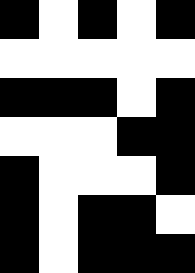[["black", "white", "black", "white", "black"], ["white", "white", "white", "white", "white"], ["black", "black", "black", "white", "black"], ["white", "white", "white", "black", "black"], ["black", "white", "white", "white", "black"], ["black", "white", "black", "black", "white"], ["black", "white", "black", "black", "black"]]